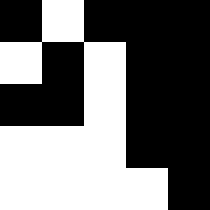[["black", "white", "black", "black", "black"], ["white", "black", "white", "black", "black"], ["black", "black", "white", "black", "black"], ["white", "white", "white", "black", "black"], ["white", "white", "white", "white", "black"]]